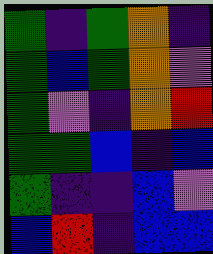[["green", "indigo", "green", "orange", "indigo"], ["green", "blue", "green", "orange", "violet"], ["green", "violet", "indigo", "orange", "red"], ["green", "green", "blue", "indigo", "blue"], ["green", "indigo", "indigo", "blue", "violet"], ["blue", "red", "indigo", "blue", "blue"]]